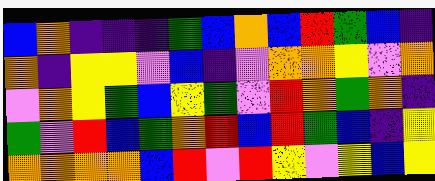[["blue", "orange", "indigo", "indigo", "indigo", "green", "blue", "orange", "blue", "red", "green", "blue", "indigo"], ["orange", "indigo", "yellow", "yellow", "violet", "blue", "indigo", "violet", "orange", "orange", "yellow", "violet", "orange"], ["violet", "orange", "yellow", "green", "blue", "yellow", "green", "violet", "red", "orange", "green", "orange", "indigo"], ["green", "violet", "red", "blue", "green", "orange", "red", "blue", "red", "green", "blue", "indigo", "yellow"], ["orange", "orange", "orange", "orange", "blue", "red", "violet", "red", "yellow", "violet", "yellow", "blue", "yellow"]]